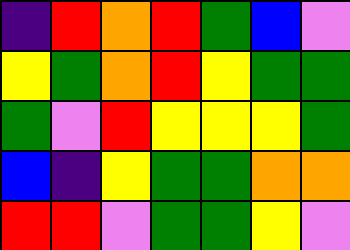[["indigo", "red", "orange", "red", "green", "blue", "violet"], ["yellow", "green", "orange", "red", "yellow", "green", "green"], ["green", "violet", "red", "yellow", "yellow", "yellow", "green"], ["blue", "indigo", "yellow", "green", "green", "orange", "orange"], ["red", "red", "violet", "green", "green", "yellow", "violet"]]